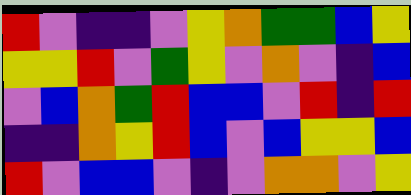[["red", "violet", "indigo", "indigo", "violet", "yellow", "orange", "green", "green", "blue", "yellow"], ["yellow", "yellow", "red", "violet", "green", "yellow", "violet", "orange", "violet", "indigo", "blue"], ["violet", "blue", "orange", "green", "red", "blue", "blue", "violet", "red", "indigo", "red"], ["indigo", "indigo", "orange", "yellow", "red", "blue", "violet", "blue", "yellow", "yellow", "blue"], ["red", "violet", "blue", "blue", "violet", "indigo", "violet", "orange", "orange", "violet", "yellow"]]